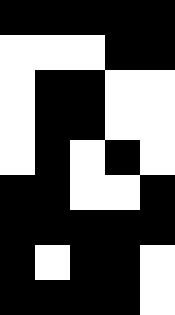[["black", "black", "black", "black", "black"], ["white", "white", "white", "black", "black"], ["white", "black", "black", "white", "white"], ["white", "black", "black", "white", "white"], ["white", "black", "white", "black", "white"], ["black", "black", "white", "white", "black"], ["black", "black", "black", "black", "black"], ["black", "white", "black", "black", "white"], ["black", "black", "black", "black", "white"]]